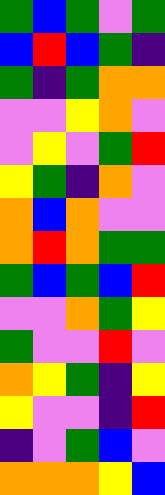[["green", "blue", "green", "violet", "green"], ["blue", "red", "blue", "green", "indigo"], ["green", "indigo", "green", "orange", "orange"], ["violet", "violet", "yellow", "orange", "violet"], ["violet", "yellow", "violet", "green", "red"], ["yellow", "green", "indigo", "orange", "violet"], ["orange", "blue", "orange", "violet", "violet"], ["orange", "red", "orange", "green", "green"], ["green", "blue", "green", "blue", "red"], ["violet", "violet", "orange", "green", "yellow"], ["green", "violet", "violet", "red", "violet"], ["orange", "yellow", "green", "indigo", "yellow"], ["yellow", "violet", "violet", "indigo", "red"], ["indigo", "violet", "green", "blue", "violet"], ["orange", "orange", "orange", "yellow", "blue"]]